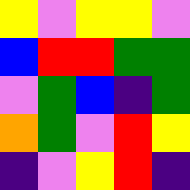[["yellow", "violet", "yellow", "yellow", "violet"], ["blue", "red", "red", "green", "green"], ["violet", "green", "blue", "indigo", "green"], ["orange", "green", "violet", "red", "yellow"], ["indigo", "violet", "yellow", "red", "indigo"]]